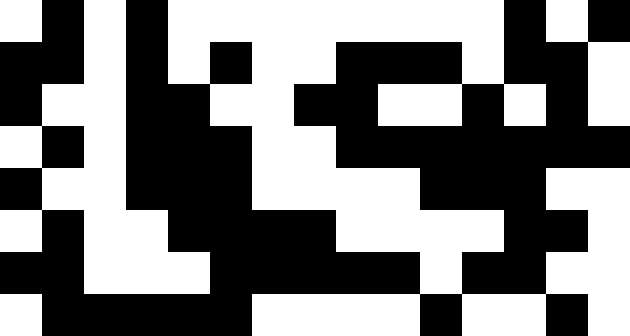[["white", "black", "white", "black", "white", "white", "white", "white", "white", "white", "white", "white", "black", "white", "black"], ["black", "black", "white", "black", "white", "black", "white", "white", "black", "black", "black", "white", "black", "black", "white"], ["black", "white", "white", "black", "black", "white", "white", "black", "black", "white", "white", "black", "white", "black", "white"], ["white", "black", "white", "black", "black", "black", "white", "white", "black", "black", "black", "black", "black", "black", "black"], ["black", "white", "white", "black", "black", "black", "white", "white", "white", "white", "black", "black", "black", "white", "white"], ["white", "black", "white", "white", "black", "black", "black", "black", "white", "white", "white", "white", "black", "black", "white"], ["black", "black", "white", "white", "white", "black", "black", "black", "black", "black", "white", "black", "black", "white", "white"], ["white", "black", "black", "black", "black", "black", "white", "white", "white", "white", "black", "white", "white", "black", "white"]]